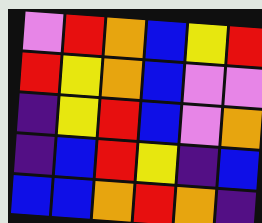[["violet", "red", "orange", "blue", "yellow", "red"], ["red", "yellow", "orange", "blue", "violet", "violet"], ["indigo", "yellow", "red", "blue", "violet", "orange"], ["indigo", "blue", "red", "yellow", "indigo", "blue"], ["blue", "blue", "orange", "red", "orange", "indigo"]]